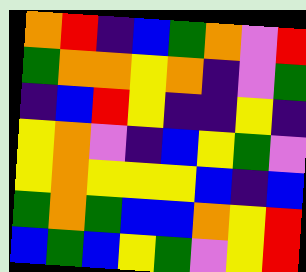[["orange", "red", "indigo", "blue", "green", "orange", "violet", "red"], ["green", "orange", "orange", "yellow", "orange", "indigo", "violet", "green"], ["indigo", "blue", "red", "yellow", "indigo", "indigo", "yellow", "indigo"], ["yellow", "orange", "violet", "indigo", "blue", "yellow", "green", "violet"], ["yellow", "orange", "yellow", "yellow", "yellow", "blue", "indigo", "blue"], ["green", "orange", "green", "blue", "blue", "orange", "yellow", "red"], ["blue", "green", "blue", "yellow", "green", "violet", "yellow", "red"]]